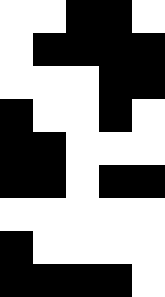[["white", "white", "black", "black", "white"], ["white", "black", "black", "black", "black"], ["white", "white", "white", "black", "black"], ["black", "white", "white", "black", "white"], ["black", "black", "white", "white", "white"], ["black", "black", "white", "black", "black"], ["white", "white", "white", "white", "white"], ["black", "white", "white", "white", "white"], ["black", "black", "black", "black", "white"]]